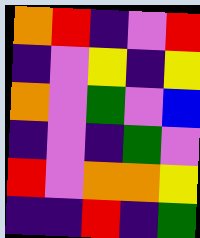[["orange", "red", "indigo", "violet", "red"], ["indigo", "violet", "yellow", "indigo", "yellow"], ["orange", "violet", "green", "violet", "blue"], ["indigo", "violet", "indigo", "green", "violet"], ["red", "violet", "orange", "orange", "yellow"], ["indigo", "indigo", "red", "indigo", "green"]]